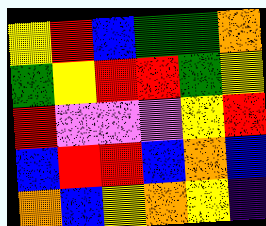[["yellow", "red", "blue", "green", "green", "orange"], ["green", "yellow", "red", "red", "green", "yellow"], ["red", "violet", "violet", "violet", "yellow", "red"], ["blue", "red", "red", "blue", "orange", "blue"], ["orange", "blue", "yellow", "orange", "yellow", "indigo"]]